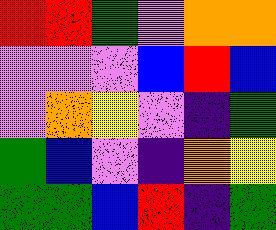[["red", "red", "green", "violet", "orange", "orange"], ["violet", "violet", "violet", "blue", "red", "blue"], ["violet", "orange", "yellow", "violet", "indigo", "green"], ["green", "blue", "violet", "indigo", "orange", "yellow"], ["green", "green", "blue", "red", "indigo", "green"]]